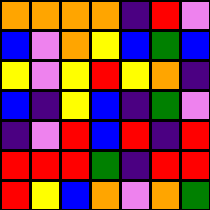[["orange", "orange", "orange", "orange", "indigo", "red", "violet"], ["blue", "violet", "orange", "yellow", "blue", "green", "blue"], ["yellow", "violet", "yellow", "red", "yellow", "orange", "indigo"], ["blue", "indigo", "yellow", "blue", "indigo", "green", "violet"], ["indigo", "violet", "red", "blue", "red", "indigo", "red"], ["red", "red", "red", "green", "indigo", "red", "red"], ["red", "yellow", "blue", "orange", "violet", "orange", "green"]]